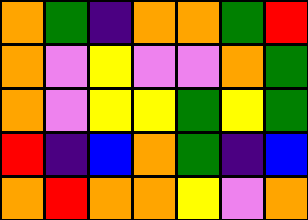[["orange", "green", "indigo", "orange", "orange", "green", "red"], ["orange", "violet", "yellow", "violet", "violet", "orange", "green"], ["orange", "violet", "yellow", "yellow", "green", "yellow", "green"], ["red", "indigo", "blue", "orange", "green", "indigo", "blue"], ["orange", "red", "orange", "orange", "yellow", "violet", "orange"]]